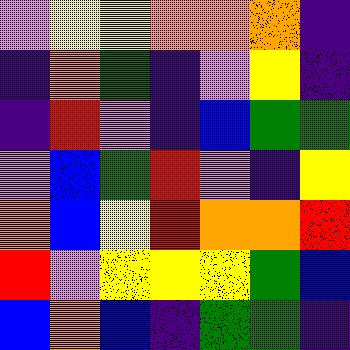[["violet", "yellow", "yellow", "orange", "orange", "orange", "indigo"], ["indigo", "orange", "green", "indigo", "violet", "yellow", "indigo"], ["indigo", "red", "violet", "indigo", "blue", "green", "green"], ["violet", "blue", "green", "red", "violet", "indigo", "yellow"], ["orange", "blue", "yellow", "red", "orange", "orange", "red"], ["red", "violet", "yellow", "yellow", "yellow", "green", "blue"], ["blue", "orange", "blue", "indigo", "green", "green", "indigo"]]